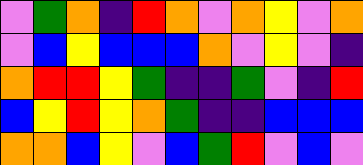[["violet", "green", "orange", "indigo", "red", "orange", "violet", "orange", "yellow", "violet", "orange"], ["violet", "blue", "yellow", "blue", "blue", "blue", "orange", "violet", "yellow", "violet", "indigo"], ["orange", "red", "red", "yellow", "green", "indigo", "indigo", "green", "violet", "indigo", "red"], ["blue", "yellow", "red", "yellow", "orange", "green", "indigo", "indigo", "blue", "blue", "blue"], ["orange", "orange", "blue", "yellow", "violet", "blue", "green", "red", "violet", "blue", "violet"]]